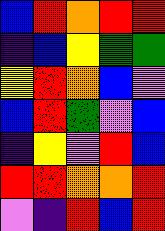[["blue", "red", "orange", "red", "red"], ["indigo", "blue", "yellow", "green", "green"], ["yellow", "red", "orange", "blue", "violet"], ["blue", "red", "green", "violet", "blue"], ["indigo", "yellow", "violet", "red", "blue"], ["red", "red", "orange", "orange", "red"], ["violet", "indigo", "red", "blue", "red"]]